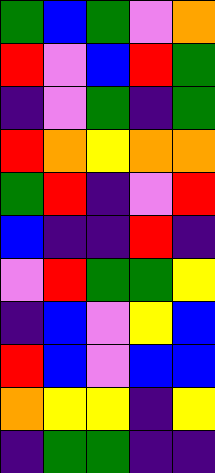[["green", "blue", "green", "violet", "orange"], ["red", "violet", "blue", "red", "green"], ["indigo", "violet", "green", "indigo", "green"], ["red", "orange", "yellow", "orange", "orange"], ["green", "red", "indigo", "violet", "red"], ["blue", "indigo", "indigo", "red", "indigo"], ["violet", "red", "green", "green", "yellow"], ["indigo", "blue", "violet", "yellow", "blue"], ["red", "blue", "violet", "blue", "blue"], ["orange", "yellow", "yellow", "indigo", "yellow"], ["indigo", "green", "green", "indigo", "indigo"]]